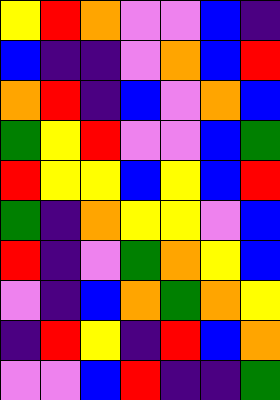[["yellow", "red", "orange", "violet", "violet", "blue", "indigo"], ["blue", "indigo", "indigo", "violet", "orange", "blue", "red"], ["orange", "red", "indigo", "blue", "violet", "orange", "blue"], ["green", "yellow", "red", "violet", "violet", "blue", "green"], ["red", "yellow", "yellow", "blue", "yellow", "blue", "red"], ["green", "indigo", "orange", "yellow", "yellow", "violet", "blue"], ["red", "indigo", "violet", "green", "orange", "yellow", "blue"], ["violet", "indigo", "blue", "orange", "green", "orange", "yellow"], ["indigo", "red", "yellow", "indigo", "red", "blue", "orange"], ["violet", "violet", "blue", "red", "indigo", "indigo", "green"]]